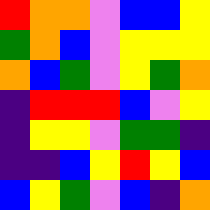[["red", "orange", "orange", "violet", "blue", "blue", "yellow"], ["green", "orange", "blue", "violet", "yellow", "yellow", "yellow"], ["orange", "blue", "green", "violet", "yellow", "green", "orange"], ["indigo", "red", "red", "red", "blue", "violet", "yellow"], ["indigo", "yellow", "yellow", "violet", "green", "green", "indigo"], ["indigo", "indigo", "blue", "yellow", "red", "yellow", "blue"], ["blue", "yellow", "green", "violet", "blue", "indigo", "orange"]]